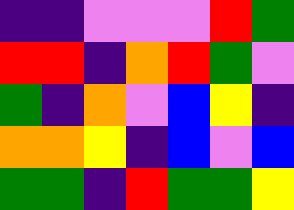[["indigo", "indigo", "violet", "violet", "violet", "red", "green"], ["red", "red", "indigo", "orange", "red", "green", "violet"], ["green", "indigo", "orange", "violet", "blue", "yellow", "indigo"], ["orange", "orange", "yellow", "indigo", "blue", "violet", "blue"], ["green", "green", "indigo", "red", "green", "green", "yellow"]]